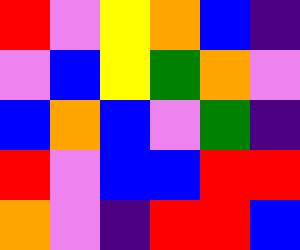[["red", "violet", "yellow", "orange", "blue", "indigo"], ["violet", "blue", "yellow", "green", "orange", "violet"], ["blue", "orange", "blue", "violet", "green", "indigo"], ["red", "violet", "blue", "blue", "red", "red"], ["orange", "violet", "indigo", "red", "red", "blue"]]